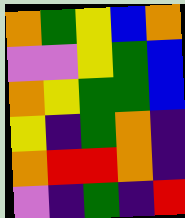[["orange", "green", "yellow", "blue", "orange"], ["violet", "violet", "yellow", "green", "blue"], ["orange", "yellow", "green", "green", "blue"], ["yellow", "indigo", "green", "orange", "indigo"], ["orange", "red", "red", "orange", "indigo"], ["violet", "indigo", "green", "indigo", "red"]]